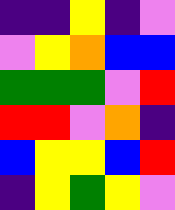[["indigo", "indigo", "yellow", "indigo", "violet"], ["violet", "yellow", "orange", "blue", "blue"], ["green", "green", "green", "violet", "red"], ["red", "red", "violet", "orange", "indigo"], ["blue", "yellow", "yellow", "blue", "red"], ["indigo", "yellow", "green", "yellow", "violet"]]